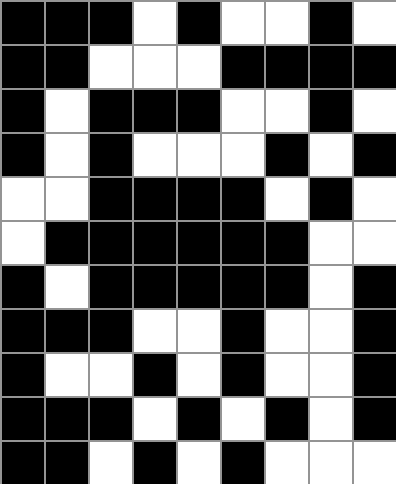[["black", "black", "black", "white", "black", "white", "white", "black", "white"], ["black", "black", "white", "white", "white", "black", "black", "black", "black"], ["black", "white", "black", "black", "black", "white", "white", "black", "white"], ["black", "white", "black", "white", "white", "white", "black", "white", "black"], ["white", "white", "black", "black", "black", "black", "white", "black", "white"], ["white", "black", "black", "black", "black", "black", "black", "white", "white"], ["black", "white", "black", "black", "black", "black", "black", "white", "black"], ["black", "black", "black", "white", "white", "black", "white", "white", "black"], ["black", "white", "white", "black", "white", "black", "white", "white", "black"], ["black", "black", "black", "white", "black", "white", "black", "white", "black"], ["black", "black", "white", "black", "white", "black", "white", "white", "white"]]